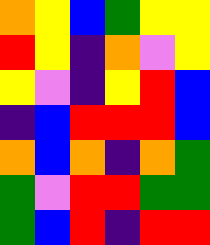[["orange", "yellow", "blue", "green", "yellow", "yellow"], ["red", "yellow", "indigo", "orange", "violet", "yellow"], ["yellow", "violet", "indigo", "yellow", "red", "blue"], ["indigo", "blue", "red", "red", "red", "blue"], ["orange", "blue", "orange", "indigo", "orange", "green"], ["green", "violet", "red", "red", "green", "green"], ["green", "blue", "red", "indigo", "red", "red"]]